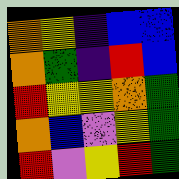[["orange", "yellow", "indigo", "blue", "blue"], ["orange", "green", "indigo", "red", "blue"], ["red", "yellow", "yellow", "orange", "green"], ["orange", "blue", "violet", "yellow", "green"], ["red", "violet", "yellow", "red", "green"]]